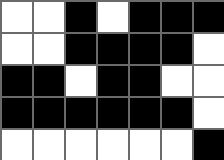[["white", "white", "black", "white", "black", "black", "black"], ["white", "white", "black", "black", "black", "black", "white"], ["black", "black", "white", "black", "black", "white", "white"], ["black", "black", "black", "black", "black", "black", "white"], ["white", "white", "white", "white", "white", "white", "black"]]